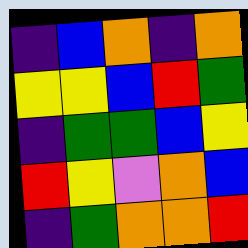[["indigo", "blue", "orange", "indigo", "orange"], ["yellow", "yellow", "blue", "red", "green"], ["indigo", "green", "green", "blue", "yellow"], ["red", "yellow", "violet", "orange", "blue"], ["indigo", "green", "orange", "orange", "red"]]